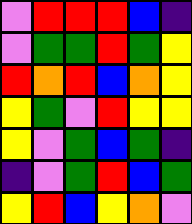[["violet", "red", "red", "red", "blue", "indigo"], ["violet", "green", "green", "red", "green", "yellow"], ["red", "orange", "red", "blue", "orange", "yellow"], ["yellow", "green", "violet", "red", "yellow", "yellow"], ["yellow", "violet", "green", "blue", "green", "indigo"], ["indigo", "violet", "green", "red", "blue", "green"], ["yellow", "red", "blue", "yellow", "orange", "violet"]]